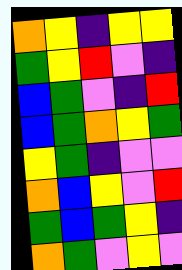[["orange", "yellow", "indigo", "yellow", "yellow"], ["green", "yellow", "red", "violet", "indigo"], ["blue", "green", "violet", "indigo", "red"], ["blue", "green", "orange", "yellow", "green"], ["yellow", "green", "indigo", "violet", "violet"], ["orange", "blue", "yellow", "violet", "red"], ["green", "blue", "green", "yellow", "indigo"], ["orange", "green", "violet", "yellow", "violet"]]